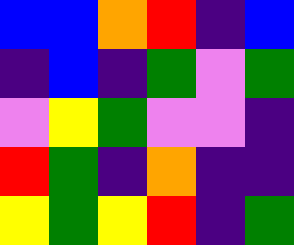[["blue", "blue", "orange", "red", "indigo", "blue"], ["indigo", "blue", "indigo", "green", "violet", "green"], ["violet", "yellow", "green", "violet", "violet", "indigo"], ["red", "green", "indigo", "orange", "indigo", "indigo"], ["yellow", "green", "yellow", "red", "indigo", "green"]]